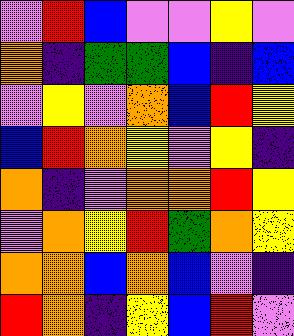[["violet", "red", "blue", "violet", "violet", "yellow", "violet"], ["orange", "indigo", "green", "green", "blue", "indigo", "blue"], ["violet", "yellow", "violet", "orange", "blue", "red", "yellow"], ["blue", "red", "orange", "yellow", "violet", "yellow", "indigo"], ["orange", "indigo", "violet", "orange", "orange", "red", "yellow"], ["violet", "orange", "yellow", "red", "green", "orange", "yellow"], ["orange", "orange", "blue", "orange", "blue", "violet", "indigo"], ["red", "orange", "indigo", "yellow", "blue", "red", "violet"]]